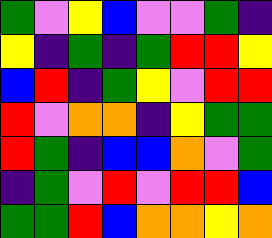[["green", "violet", "yellow", "blue", "violet", "violet", "green", "indigo"], ["yellow", "indigo", "green", "indigo", "green", "red", "red", "yellow"], ["blue", "red", "indigo", "green", "yellow", "violet", "red", "red"], ["red", "violet", "orange", "orange", "indigo", "yellow", "green", "green"], ["red", "green", "indigo", "blue", "blue", "orange", "violet", "green"], ["indigo", "green", "violet", "red", "violet", "red", "red", "blue"], ["green", "green", "red", "blue", "orange", "orange", "yellow", "orange"]]